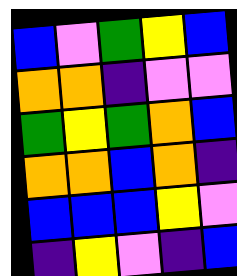[["blue", "violet", "green", "yellow", "blue"], ["orange", "orange", "indigo", "violet", "violet"], ["green", "yellow", "green", "orange", "blue"], ["orange", "orange", "blue", "orange", "indigo"], ["blue", "blue", "blue", "yellow", "violet"], ["indigo", "yellow", "violet", "indigo", "blue"]]